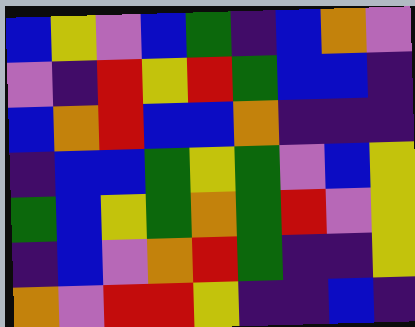[["blue", "yellow", "violet", "blue", "green", "indigo", "blue", "orange", "violet"], ["violet", "indigo", "red", "yellow", "red", "green", "blue", "blue", "indigo"], ["blue", "orange", "red", "blue", "blue", "orange", "indigo", "indigo", "indigo"], ["indigo", "blue", "blue", "green", "yellow", "green", "violet", "blue", "yellow"], ["green", "blue", "yellow", "green", "orange", "green", "red", "violet", "yellow"], ["indigo", "blue", "violet", "orange", "red", "green", "indigo", "indigo", "yellow"], ["orange", "violet", "red", "red", "yellow", "indigo", "indigo", "blue", "indigo"]]